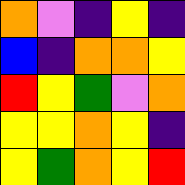[["orange", "violet", "indigo", "yellow", "indigo"], ["blue", "indigo", "orange", "orange", "yellow"], ["red", "yellow", "green", "violet", "orange"], ["yellow", "yellow", "orange", "yellow", "indigo"], ["yellow", "green", "orange", "yellow", "red"]]